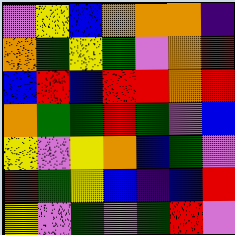[["violet", "yellow", "blue", "orange", "orange", "orange", "indigo"], ["orange", "green", "yellow", "green", "violet", "orange", "red"], ["blue", "red", "blue", "red", "red", "orange", "red"], ["orange", "green", "green", "red", "green", "violet", "blue"], ["yellow", "violet", "yellow", "orange", "blue", "green", "violet"], ["red", "green", "yellow", "blue", "indigo", "blue", "red"], ["yellow", "violet", "green", "violet", "green", "red", "violet"]]